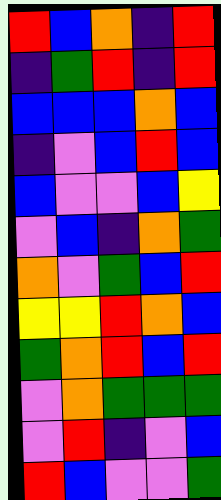[["red", "blue", "orange", "indigo", "red"], ["indigo", "green", "red", "indigo", "red"], ["blue", "blue", "blue", "orange", "blue"], ["indigo", "violet", "blue", "red", "blue"], ["blue", "violet", "violet", "blue", "yellow"], ["violet", "blue", "indigo", "orange", "green"], ["orange", "violet", "green", "blue", "red"], ["yellow", "yellow", "red", "orange", "blue"], ["green", "orange", "red", "blue", "red"], ["violet", "orange", "green", "green", "green"], ["violet", "red", "indigo", "violet", "blue"], ["red", "blue", "violet", "violet", "green"]]